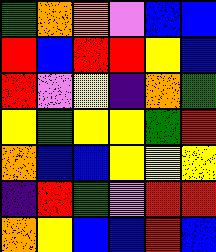[["green", "orange", "orange", "violet", "blue", "blue"], ["red", "blue", "red", "red", "yellow", "blue"], ["red", "violet", "yellow", "indigo", "orange", "green"], ["yellow", "green", "yellow", "yellow", "green", "red"], ["orange", "blue", "blue", "yellow", "yellow", "yellow"], ["indigo", "red", "green", "violet", "red", "red"], ["orange", "yellow", "blue", "blue", "red", "blue"]]